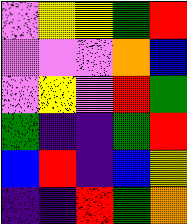[["violet", "yellow", "yellow", "green", "red"], ["violet", "violet", "violet", "orange", "blue"], ["violet", "yellow", "violet", "red", "green"], ["green", "indigo", "indigo", "green", "red"], ["blue", "red", "indigo", "blue", "yellow"], ["indigo", "indigo", "red", "green", "orange"]]